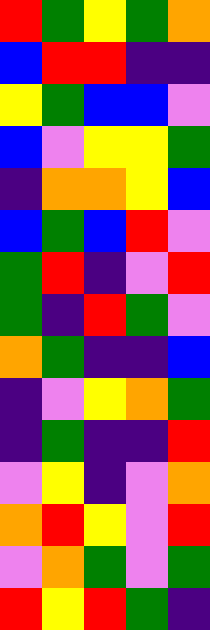[["red", "green", "yellow", "green", "orange"], ["blue", "red", "red", "indigo", "indigo"], ["yellow", "green", "blue", "blue", "violet"], ["blue", "violet", "yellow", "yellow", "green"], ["indigo", "orange", "orange", "yellow", "blue"], ["blue", "green", "blue", "red", "violet"], ["green", "red", "indigo", "violet", "red"], ["green", "indigo", "red", "green", "violet"], ["orange", "green", "indigo", "indigo", "blue"], ["indigo", "violet", "yellow", "orange", "green"], ["indigo", "green", "indigo", "indigo", "red"], ["violet", "yellow", "indigo", "violet", "orange"], ["orange", "red", "yellow", "violet", "red"], ["violet", "orange", "green", "violet", "green"], ["red", "yellow", "red", "green", "indigo"]]